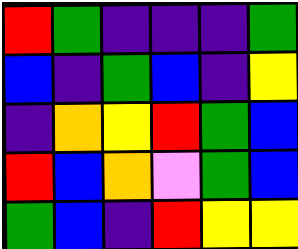[["red", "green", "indigo", "indigo", "indigo", "green"], ["blue", "indigo", "green", "blue", "indigo", "yellow"], ["indigo", "orange", "yellow", "red", "green", "blue"], ["red", "blue", "orange", "violet", "green", "blue"], ["green", "blue", "indigo", "red", "yellow", "yellow"]]